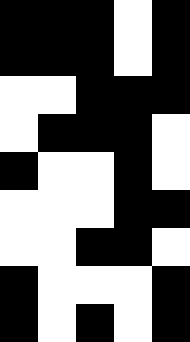[["black", "black", "black", "white", "black"], ["black", "black", "black", "white", "black"], ["white", "white", "black", "black", "black"], ["white", "black", "black", "black", "white"], ["black", "white", "white", "black", "white"], ["white", "white", "white", "black", "black"], ["white", "white", "black", "black", "white"], ["black", "white", "white", "white", "black"], ["black", "white", "black", "white", "black"]]